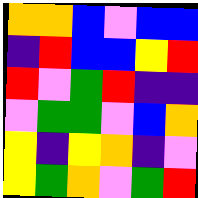[["orange", "orange", "blue", "violet", "blue", "blue"], ["indigo", "red", "blue", "blue", "yellow", "red"], ["red", "violet", "green", "red", "indigo", "indigo"], ["violet", "green", "green", "violet", "blue", "orange"], ["yellow", "indigo", "yellow", "orange", "indigo", "violet"], ["yellow", "green", "orange", "violet", "green", "red"]]